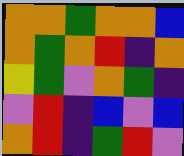[["orange", "orange", "green", "orange", "orange", "blue"], ["orange", "green", "orange", "red", "indigo", "orange"], ["yellow", "green", "violet", "orange", "green", "indigo"], ["violet", "red", "indigo", "blue", "violet", "blue"], ["orange", "red", "indigo", "green", "red", "violet"]]